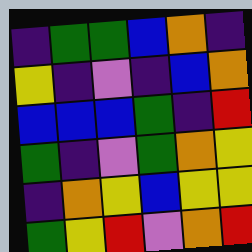[["indigo", "green", "green", "blue", "orange", "indigo"], ["yellow", "indigo", "violet", "indigo", "blue", "orange"], ["blue", "blue", "blue", "green", "indigo", "red"], ["green", "indigo", "violet", "green", "orange", "yellow"], ["indigo", "orange", "yellow", "blue", "yellow", "yellow"], ["green", "yellow", "red", "violet", "orange", "red"]]